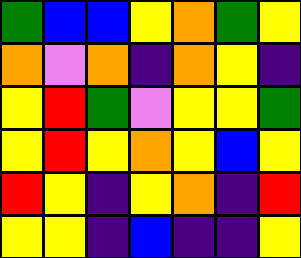[["green", "blue", "blue", "yellow", "orange", "green", "yellow"], ["orange", "violet", "orange", "indigo", "orange", "yellow", "indigo"], ["yellow", "red", "green", "violet", "yellow", "yellow", "green"], ["yellow", "red", "yellow", "orange", "yellow", "blue", "yellow"], ["red", "yellow", "indigo", "yellow", "orange", "indigo", "red"], ["yellow", "yellow", "indigo", "blue", "indigo", "indigo", "yellow"]]